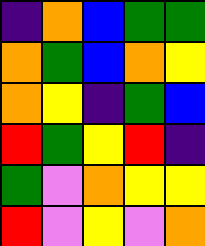[["indigo", "orange", "blue", "green", "green"], ["orange", "green", "blue", "orange", "yellow"], ["orange", "yellow", "indigo", "green", "blue"], ["red", "green", "yellow", "red", "indigo"], ["green", "violet", "orange", "yellow", "yellow"], ["red", "violet", "yellow", "violet", "orange"]]